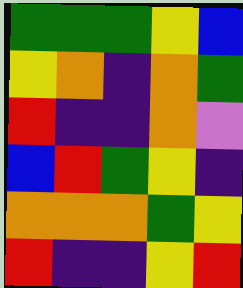[["green", "green", "green", "yellow", "blue"], ["yellow", "orange", "indigo", "orange", "green"], ["red", "indigo", "indigo", "orange", "violet"], ["blue", "red", "green", "yellow", "indigo"], ["orange", "orange", "orange", "green", "yellow"], ["red", "indigo", "indigo", "yellow", "red"]]